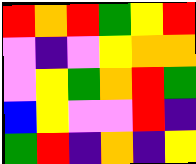[["red", "orange", "red", "green", "yellow", "red"], ["violet", "indigo", "violet", "yellow", "orange", "orange"], ["violet", "yellow", "green", "orange", "red", "green"], ["blue", "yellow", "violet", "violet", "red", "indigo"], ["green", "red", "indigo", "orange", "indigo", "yellow"]]